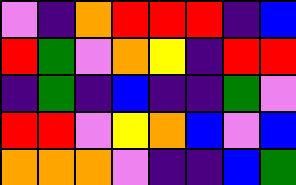[["violet", "indigo", "orange", "red", "red", "red", "indigo", "blue"], ["red", "green", "violet", "orange", "yellow", "indigo", "red", "red"], ["indigo", "green", "indigo", "blue", "indigo", "indigo", "green", "violet"], ["red", "red", "violet", "yellow", "orange", "blue", "violet", "blue"], ["orange", "orange", "orange", "violet", "indigo", "indigo", "blue", "green"]]